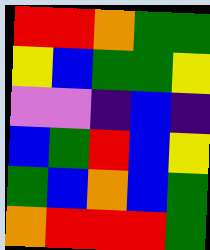[["red", "red", "orange", "green", "green"], ["yellow", "blue", "green", "green", "yellow"], ["violet", "violet", "indigo", "blue", "indigo"], ["blue", "green", "red", "blue", "yellow"], ["green", "blue", "orange", "blue", "green"], ["orange", "red", "red", "red", "green"]]